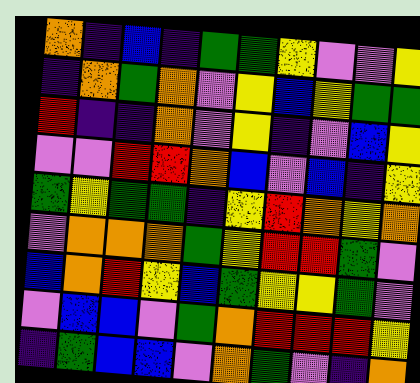[["orange", "indigo", "blue", "indigo", "green", "green", "yellow", "violet", "violet", "yellow"], ["indigo", "orange", "green", "orange", "violet", "yellow", "blue", "yellow", "green", "green"], ["red", "indigo", "indigo", "orange", "violet", "yellow", "indigo", "violet", "blue", "yellow"], ["violet", "violet", "red", "red", "orange", "blue", "violet", "blue", "indigo", "yellow"], ["green", "yellow", "green", "green", "indigo", "yellow", "red", "orange", "yellow", "orange"], ["violet", "orange", "orange", "orange", "green", "yellow", "red", "red", "green", "violet"], ["blue", "orange", "red", "yellow", "blue", "green", "yellow", "yellow", "green", "violet"], ["violet", "blue", "blue", "violet", "green", "orange", "red", "red", "red", "yellow"], ["indigo", "green", "blue", "blue", "violet", "orange", "green", "violet", "indigo", "orange"]]